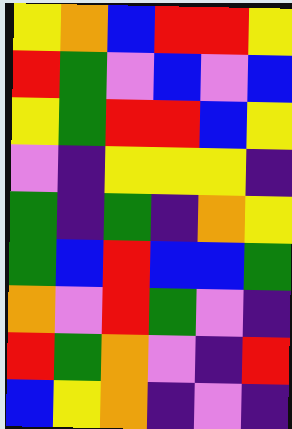[["yellow", "orange", "blue", "red", "red", "yellow"], ["red", "green", "violet", "blue", "violet", "blue"], ["yellow", "green", "red", "red", "blue", "yellow"], ["violet", "indigo", "yellow", "yellow", "yellow", "indigo"], ["green", "indigo", "green", "indigo", "orange", "yellow"], ["green", "blue", "red", "blue", "blue", "green"], ["orange", "violet", "red", "green", "violet", "indigo"], ["red", "green", "orange", "violet", "indigo", "red"], ["blue", "yellow", "orange", "indigo", "violet", "indigo"]]